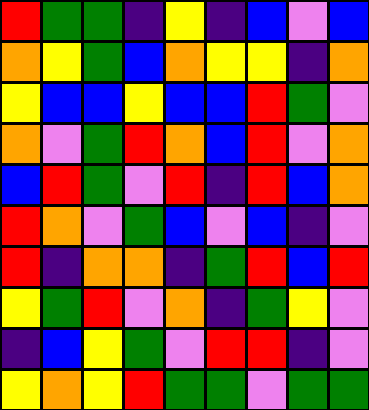[["red", "green", "green", "indigo", "yellow", "indigo", "blue", "violet", "blue"], ["orange", "yellow", "green", "blue", "orange", "yellow", "yellow", "indigo", "orange"], ["yellow", "blue", "blue", "yellow", "blue", "blue", "red", "green", "violet"], ["orange", "violet", "green", "red", "orange", "blue", "red", "violet", "orange"], ["blue", "red", "green", "violet", "red", "indigo", "red", "blue", "orange"], ["red", "orange", "violet", "green", "blue", "violet", "blue", "indigo", "violet"], ["red", "indigo", "orange", "orange", "indigo", "green", "red", "blue", "red"], ["yellow", "green", "red", "violet", "orange", "indigo", "green", "yellow", "violet"], ["indigo", "blue", "yellow", "green", "violet", "red", "red", "indigo", "violet"], ["yellow", "orange", "yellow", "red", "green", "green", "violet", "green", "green"]]